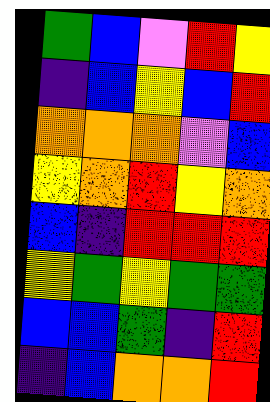[["green", "blue", "violet", "red", "yellow"], ["indigo", "blue", "yellow", "blue", "red"], ["orange", "orange", "orange", "violet", "blue"], ["yellow", "orange", "red", "yellow", "orange"], ["blue", "indigo", "red", "red", "red"], ["yellow", "green", "yellow", "green", "green"], ["blue", "blue", "green", "indigo", "red"], ["indigo", "blue", "orange", "orange", "red"]]